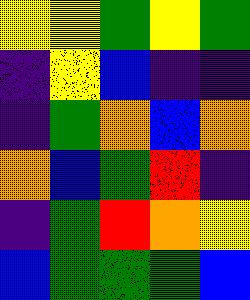[["yellow", "yellow", "green", "yellow", "green"], ["indigo", "yellow", "blue", "indigo", "indigo"], ["indigo", "green", "orange", "blue", "orange"], ["orange", "blue", "green", "red", "indigo"], ["indigo", "green", "red", "orange", "yellow"], ["blue", "green", "green", "green", "blue"]]